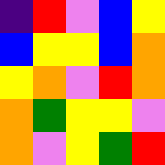[["indigo", "red", "violet", "blue", "yellow"], ["blue", "yellow", "yellow", "blue", "orange"], ["yellow", "orange", "violet", "red", "orange"], ["orange", "green", "yellow", "yellow", "violet"], ["orange", "violet", "yellow", "green", "red"]]